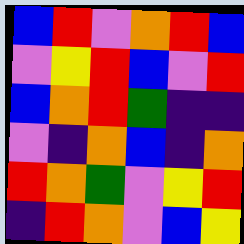[["blue", "red", "violet", "orange", "red", "blue"], ["violet", "yellow", "red", "blue", "violet", "red"], ["blue", "orange", "red", "green", "indigo", "indigo"], ["violet", "indigo", "orange", "blue", "indigo", "orange"], ["red", "orange", "green", "violet", "yellow", "red"], ["indigo", "red", "orange", "violet", "blue", "yellow"]]